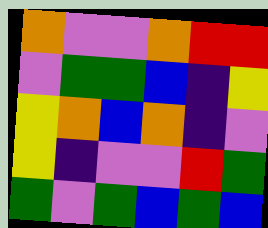[["orange", "violet", "violet", "orange", "red", "red"], ["violet", "green", "green", "blue", "indigo", "yellow"], ["yellow", "orange", "blue", "orange", "indigo", "violet"], ["yellow", "indigo", "violet", "violet", "red", "green"], ["green", "violet", "green", "blue", "green", "blue"]]